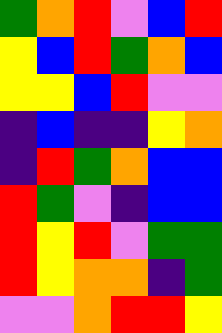[["green", "orange", "red", "violet", "blue", "red"], ["yellow", "blue", "red", "green", "orange", "blue"], ["yellow", "yellow", "blue", "red", "violet", "violet"], ["indigo", "blue", "indigo", "indigo", "yellow", "orange"], ["indigo", "red", "green", "orange", "blue", "blue"], ["red", "green", "violet", "indigo", "blue", "blue"], ["red", "yellow", "red", "violet", "green", "green"], ["red", "yellow", "orange", "orange", "indigo", "green"], ["violet", "violet", "orange", "red", "red", "yellow"]]